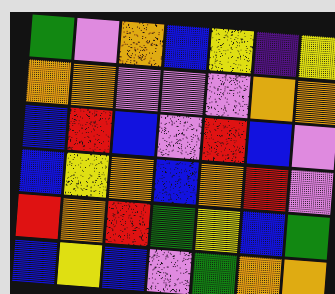[["green", "violet", "orange", "blue", "yellow", "indigo", "yellow"], ["orange", "orange", "violet", "violet", "violet", "orange", "orange"], ["blue", "red", "blue", "violet", "red", "blue", "violet"], ["blue", "yellow", "orange", "blue", "orange", "red", "violet"], ["red", "orange", "red", "green", "yellow", "blue", "green"], ["blue", "yellow", "blue", "violet", "green", "orange", "orange"]]